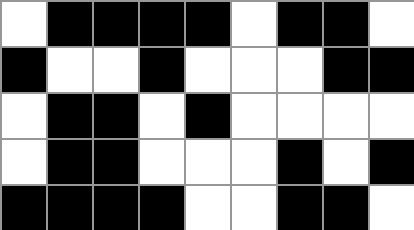[["white", "black", "black", "black", "black", "white", "black", "black", "white"], ["black", "white", "white", "black", "white", "white", "white", "black", "black"], ["white", "black", "black", "white", "black", "white", "white", "white", "white"], ["white", "black", "black", "white", "white", "white", "black", "white", "black"], ["black", "black", "black", "black", "white", "white", "black", "black", "white"]]